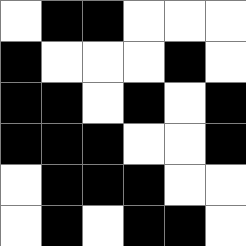[["white", "black", "black", "white", "white", "white"], ["black", "white", "white", "white", "black", "white"], ["black", "black", "white", "black", "white", "black"], ["black", "black", "black", "white", "white", "black"], ["white", "black", "black", "black", "white", "white"], ["white", "black", "white", "black", "black", "white"]]